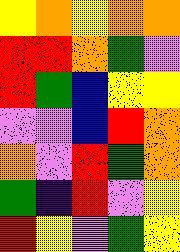[["yellow", "orange", "yellow", "orange", "orange"], ["red", "red", "orange", "green", "violet"], ["red", "green", "blue", "yellow", "yellow"], ["violet", "violet", "blue", "red", "orange"], ["orange", "violet", "red", "green", "orange"], ["green", "indigo", "red", "violet", "yellow"], ["red", "yellow", "violet", "green", "yellow"]]